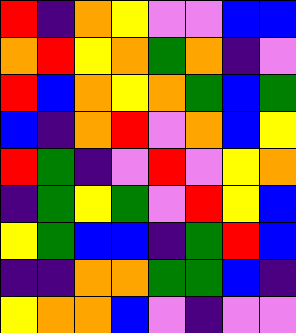[["red", "indigo", "orange", "yellow", "violet", "violet", "blue", "blue"], ["orange", "red", "yellow", "orange", "green", "orange", "indigo", "violet"], ["red", "blue", "orange", "yellow", "orange", "green", "blue", "green"], ["blue", "indigo", "orange", "red", "violet", "orange", "blue", "yellow"], ["red", "green", "indigo", "violet", "red", "violet", "yellow", "orange"], ["indigo", "green", "yellow", "green", "violet", "red", "yellow", "blue"], ["yellow", "green", "blue", "blue", "indigo", "green", "red", "blue"], ["indigo", "indigo", "orange", "orange", "green", "green", "blue", "indigo"], ["yellow", "orange", "orange", "blue", "violet", "indigo", "violet", "violet"]]